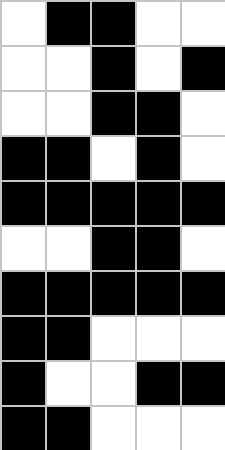[["white", "black", "black", "white", "white"], ["white", "white", "black", "white", "black"], ["white", "white", "black", "black", "white"], ["black", "black", "white", "black", "white"], ["black", "black", "black", "black", "black"], ["white", "white", "black", "black", "white"], ["black", "black", "black", "black", "black"], ["black", "black", "white", "white", "white"], ["black", "white", "white", "black", "black"], ["black", "black", "white", "white", "white"]]